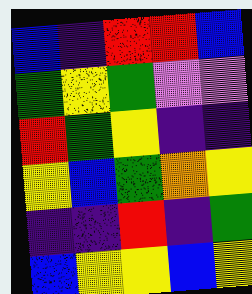[["blue", "indigo", "red", "red", "blue"], ["green", "yellow", "green", "violet", "violet"], ["red", "green", "yellow", "indigo", "indigo"], ["yellow", "blue", "green", "orange", "yellow"], ["indigo", "indigo", "red", "indigo", "green"], ["blue", "yellow", "yellow", "blue", "yellow"]]